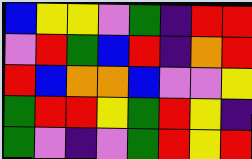[["blue", "yellow", "yellow", "violet", "green", "indigo", "red", "red"], ["violet", "red", "green", "blue", "red", "indigo", "orange", "red"], ["red", "blue", "orange", "orange", "blue", "violet", "violet", "yellow"], ["green", "red", "red", "yellow", "green", "red", "yellow", "indigo"], ["green", "violet", "indigo", "violet", "green", "red", "yellow", "red"]]